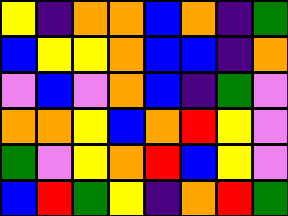[["yellow", "indigo", "orange", "orange", "blue", "orange", "indigo", "green"], ["blue", "yellow", "yellow", "orange", "blue", "blue", "indigo", "orange"], ["violet", "blue", "violet", "orange", "blue", "indigo", "green", "violet"], ["orange", "orange", "yellow", "blue", "orange", "red", "yellow", "violet"], ["green", "violet", "yellow", "orange", "red", "blue", "yellow", "violet"], ["blue", "red", "green", "yellow", "indigo", "orange", "red", "green"]]